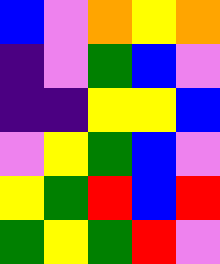[["blue", "violet", "orange", "yellow", "orange"], ["indigo", "violet", "green", "blue", "violet"], ["indigo", "indigo", "yellow", "yellow", "blue"], ["violet", "yellow", "green", "blue", "violet"], ["yellow", "green", "red", "blue", "red"], ["green", "yellow", "green", "red", "violet"]]